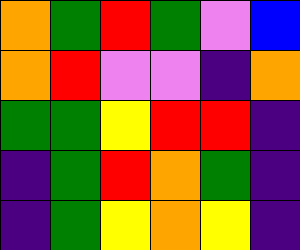[["orange", "green", "red", "green", "violet", "blue"], ["orange", "red", "violet", "violet", "indigo", "orange"], ["green", "green", "yellow", "red", "red", "indigo"], ["indigo", "green", "red", "orange", "green", "indigo"], ["indigo", "green", "yellow", "orange", "yellow", "indigo"]]